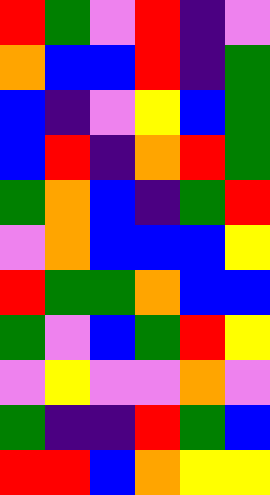[["red", "green", "violet", "red", "indigo", "violet"], ["orange", "blue", "blue", "red", "indigo", "green"], ["blue", "indigo", "violet", "yellow", "blue", "green"], ["blue", "red", "indigo", "orange", "red", "green"], ["green", "orange", "blue", "indigo", "green", "red"], ["violet", "orange", "blue", "blue", "blue", "yellow"], ["red", "green", "green", "orange", "blue", "blue"], ["green", "violet", "blue", "green", "red", "yellow"], ["violet", "yellow", "violet", "violet", "orange", "violet"], ["green", "indigo", "indigo", "red", "green", "blue"], ["red", "red", "blue", "orange", "yellow", "yellow"]]